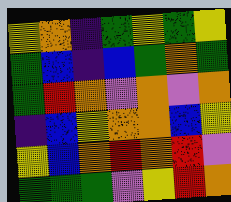[["yellow", "orange", "indigo", "green", "yellow", "green", "yellow"], ["green", "blue", "indigo", "blue", "green", "orange", "green"], ["green", "red", "orange", "violet", "orange", "violet", "orange"], ["indigo", "blue", "yellow", "orange", "orange", "blue", "yellow"], ["yellow", "blue", "orange", "red", "orange", "red", "violet"], ["green", "green", "green", "violet", "yellow", "red", "orange"]]